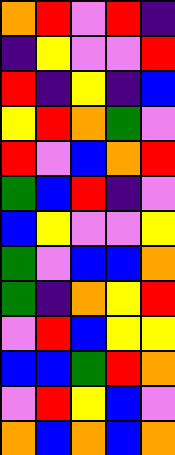[["orange", "red", "violet", "red", "indigo"], ["indigo", "yellow", "violet", "violet", "red"], ["red", "indigo", "yellow", "indigo", "blue"], ["yellow", "red", "orange", "green", "violet"], ["red", "violet", "blue", "orange", "red"], ["green", "blue", "red", "indigo", "violet"], ["blue", "yellow", "violet", "violet", "yellow"], ["green", "violet", "blue", "blue", "orange"], ["green", "indigo", "orange", "yellow", "red"], ["violet", "red", "blue", "yellow", "yellow"], ["blue", "blue", "green", "red", "orange"], ["violet", "red", "yellow", "blue", "violet"], ["orange", "blue", "orange", "blue", "orange"]]